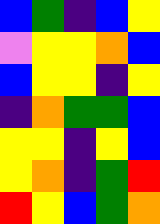[["blue", "green", "indigo", "blue", "yellow"], ["violet", "yellow", "yellow", "orange", "blue"], ["blue", "yellow", "yellow", "indigo", "yellow"], ["indigo", "orange", "green", "green", "blue"], ["yellow", "yellow", "indigo", "yellow", "blue"], ["yellow", "orange", "indigo", "green", "red"], ["red", "yellow", "blue", "green", "orange"]]